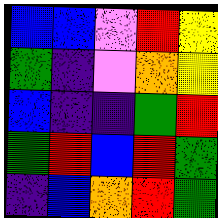[["blue", "blue", "violet", "red", "yellow"], ["green", "indigo", "violet", "orange", "yellow"], ["blue", "indigo", "indigo", "green", "red"], ["green", "red", "blue", "red", "green"], ["indigo", "blue", "orange", "red", "green"]]